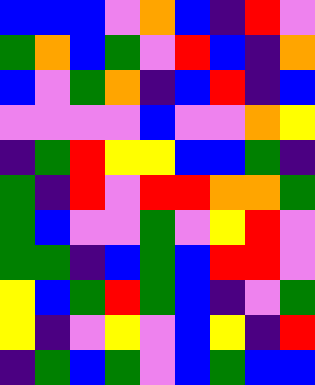[["blue", "blue", "blue", "violet", "orange", "blue", "indigo", "red", "violet"], ["green", "orange", "blue", "green", "violet", "red", "blue", "indigo", "orange"], ["blue", "violet", "green", "orange", "indigo", "blue", "red", "indigo", "blue"], ["violet", "violet", "violet", "violet", "blue", "violet", "violet", "orange", "yellow"], ["indigo", "green", "red", "yellow", "yellow", "blue", "blue", "green", "indigo"], ["green", "indigo", "red", "violet", "red", "red", "orange", "orange", "green"], ["green", "blue", "violet", "violet", "green", "violet", "yellow", "red", "violet"], ["green", "green", "indigo", "blue", "green", "blue", "red", "red", "violet"], ["yellow", "blue", "green", "red", "green", "blue", "indigo", "violet", "green"], ["yellow", "indigo", "violet", "yellow", "violet", "blue", "yellow", "indigo", "red"], ["indigo", "green", "blue", "green", "violet", "blue", "green", "blue", "blue"]]